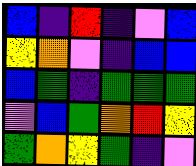[["blue", "indigo", "red", "indigo", "violet", "blue"], ["yellow", "orange", "violet", "indigo", "blue", "blue"], ["blue", "green", "indigo", "green", "green", "green"], ["violet", "blue", "green", "orange", "red", "yellow"], ["green", "orange", "yellow", "green", "indigo", "violet"]]